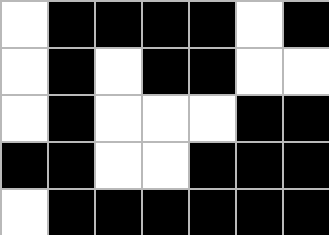[["white", "black", "black", "black", "black", "white", "black"], ["white", "black", "white", "black", "black", "white", "white"], ["white", "black", "white", "white", "white", "black", "black"], ["black", "black", "white", "white", "black", "black", "black"], ["white", "black", "black", "black", "black", "black", "black"]]